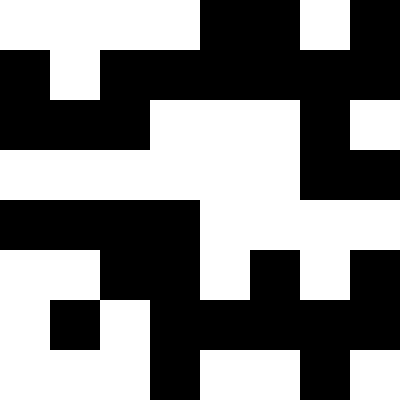[["white", "white", "white", "white", "black", "black", "white", "black"], ["black", "white", "black", "black", "black", "black", "black", "black"], ["black", "black", "black", "white", "white", "white", "black", "white"], ["white", "white", "white", "white", "white", "white", "black", "black"], ["black", "black", "black", "black", "white", "white", "white", "white"], ["white", "white", "black", "black", "white", "black", "white", "black"], ["white", "black", "white", "black", "black", "black", "black", "black"], ["white", "white", "white", "black", "white", "white", "black", "white"]]